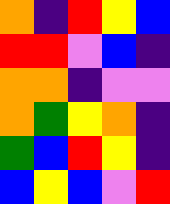[["orange", "indigo", "red", "yellow", "blue"], ["red", "red", "violet", "blue", "indigo"], ["orange", "orange", "indigo", "violet", "violet"], ["orange", "green", "yellow", "orange", "indigo"], ["green", "blue", "red", "yellow", "indigo"], ["blue", "yellow", "blue", "violet", "red"]]